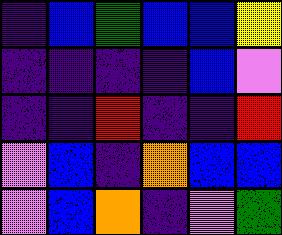[["indigo", "blue", "green", "blue", "blue", "yellow"], ["indigo", "indigo", "indigo", "indigo", "blue", "violet"], ["indigo", "indigo", "red", "indigo", "indigo", "red"], ["violet", "blue", "indigo", "orange", "blue", "blue"], ["violet", "blue", "orange", "indigo", "violet", "green"]]